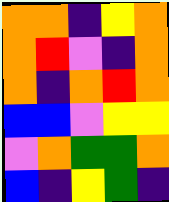[["orange", "orange", "indigo", "yellow", "orange"], ["orange", "red", "violet", "indigo", "orange"], ["orange", "indigo", "orange", "red", "orange"], ["blue", "blue", "violet", "yellow", "yellow"], ["violet", "orange", "green", "green", "orange"], ["blue", "indigo", "yellow", "green", "indigo"]]